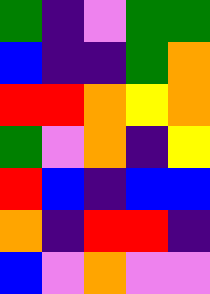[["green", "indigo", "violet", "green", "green"], ["blue", "indigo", "indigo", "green", "orange"], ["red", "red", "orange", "yellow", "orange"], ["green", "violet", "orange", "indigo", "yellow"], ["red", "blue", "indigo", "blue", "blue"], ["orange", "indigo", "red", "red", "indigo"], ["blue", "violet", "orange", "violet", "violet"]]